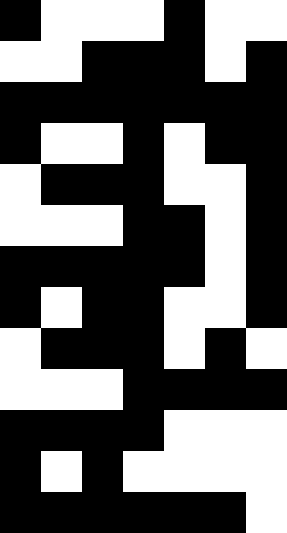[["black", "white", "white", "white", "black", "white", "white"], ["white", "white", "black", "black", "black", "white", "black"], ["black", "black", "black", "black", "black", "black", "black"], ["black", "white", "white", "black", "white", "black", "black"], ["white", "black", "black", "black", "white", "white", "black"], ["white", "white", "white", "black", "black", "white", "black"], ["black", "black", "black", "black", "black", "white", "black"], ["black", "white", "black", "black", "white", "white", "black"], ["white", "black", "black", "black", "white", "black", "white"], ["white", "white", "white", "black", "black", "black", "black"], ["black", "black", "black", "black", "white", "white", "white"], ["black", "white", "black", "white", "white", "white", "white"], ["black", "black", "black", "black", "black", "black", "white"]]